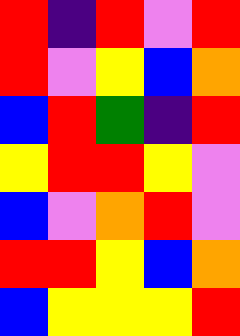[["red", "indigo", "red", "violet", "red"], ["red", "violet", "yellow", "blue", "orange"], ["blue", "red", "green", "indigo", "red"], ["yellow", "red", "red", "yellow", "violet"], ["blue", "violet", "orange", "red", "violet"], ["red", "red", "yellow", "blue", "orange"], ["blue", "yellow", "yellow", "yellow", "red"]]